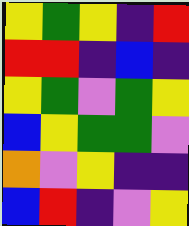[["yellow", "green", "yellow", "indigo", "red"], ["red", "red", "indigo", "blue", "indigo"], ["yellow", "green", "violet", "green", "yellow"], ["blue", "yellow", "green", "green", "violet"], ["orange", "violet", "yellow", "indigo", "indigo"], ["blue", "red", "indigo", "violet", "yellow"]]